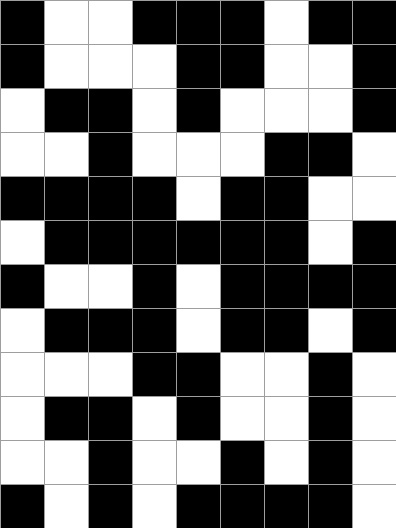[["black", "white", "white", "black", "black", "black", "white", "black", "black"], ["black", "white", "white", "white", "black", "black", "white", "white", "black"], ["white", "black", "black", "white", "black", "white", "white", "white", "black"], ["white", "white", "black", "white", "white", "white", "black", "black", "white"], ["black", "black", "black", "black", "white", "black", "black", "white", "white"], ["white", "black", "black", "black", "black", "black", "black", "white", "black"], ["black", "white", "white", "black", "white", "black", "black", "black", "black"], ["white", "black", "black", "black", "white", "black", "black", "white", "black"], ["white", "white", "white", "black", "black", "white", "white", "black", "white"], ["white", "black", "black", "white", "black", "white", "white", "black", "white"], ["white", "white", "black", "white", "white", "black", "white", "black", "white"], ["black", "white", "black", "white", "black", "black", "black", "black", "white"]]